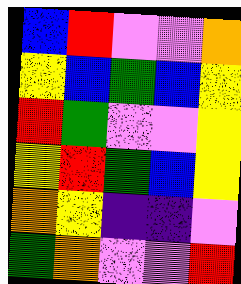[["blue", "red", "violet", "violet", "orange"], ["yellow", "blue", "green", "blue", "yellow"], ["red", "green", "violet", "violet", "yellow"], ["yellow", "red", "green", "blue", "yellow"], ["orange", "yellow", "indigo", "indigo", "violet"], ["green", "orange", "violet", "violet", "red"]]